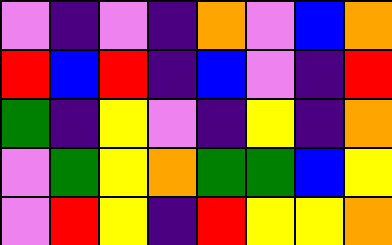[["violet", "indigo", "violet", "indigo", "orange", "violet", "blue", "orange"], ["red", "blue", "red", "indigo", "blue", "violet", "indigo", "red"], ["green", "indigo", "yellow", "violet", "indigo", "yellow", "indigo", "orange"], ["violet", "green", "yellow", "orange", "green", "green", "blue", "yellow"], ["violet", "red", "yellow", "indigo", "red", "yellow", "yellow", "orange"]]